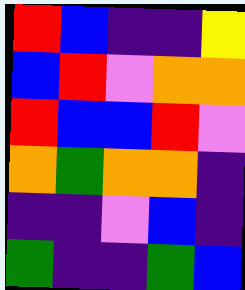[["red", "blue", "indigo", "indigo", "yellow"], ["blue", "red", "violet", "orange", "orange"], ["red", "blue", "blue", "red", "violet"], ["orange", "green", "orange", "orange", "indigo"], ["indigo", "indigo", "violet", "blue", "indigo"], ["green", "indigo", "indigo", "green", "blue"]]